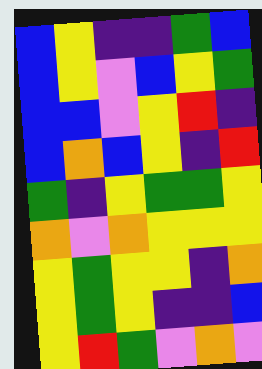[["blue", "yellow", "indigo", "indigo", "green", "blue"], ["blue", "yellow", "violet", "blue", "yellow", "green"], ["blue", "blue", "violet", "yellow", "red", "indigo"], ["blue", "orange", "blue", "yellow", "indigo", "red"], ["green", "indigo", "yellow", "green", "green", "yellow"], ["orange", "violet", "orange", "yellow", "yellow", "yellow"], ["yellow", "green", "yellow", "yellow", "indigo", "orange"], ["yellow", "green", "yellow", "indigo", "indigo", "blue"], ["yellow", "red", "green", "violet", "orange", "violet"]]